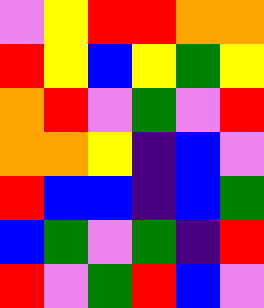[["violet", "yellow", "red", "red", "orange", "orange"], ["red", "yellow", "blue", "yellow", "green", "yellow"], ["orange", "red", "violet", "green", "violet", "red"], ["orange", "orange", "yellow", "indigo", "blue", "violet"], ["red", "blue", "blue", "indigo", "blue", "green"], ["blue", "green", "violet", "green", "indigo", "red"], ["red", "violet", "green", "red", "blue", "violet"]]